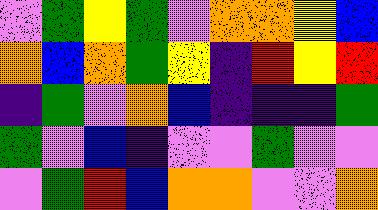[["violet", "green", "yellow", "green", "violet", "orange", "orange", "yellow", "blue"], ["orange", "blue", "orange", "green", "yellow", "indigo", "red", "yellow", "red"], ["indigo", "green", "violet", "orange", "blue", "indigo", "indigo", "indigo", "green"], ["green", "violet", "blue", "indigo", "violet", "violet", "green", "violet", "violet"], ["violet", "green", "red", "blue", "orange", "orange", "violet", "violet", "orange"]]